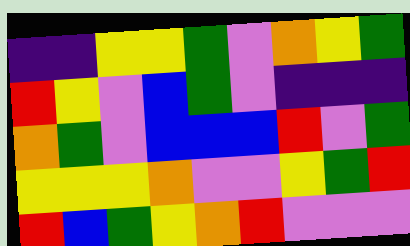[["indigo", "indigo", "yellow", "yellow", "green", "violet", "orange", "yellow", "green"], ["red", "yellow", "violet", "blue", "green", "violet", "indigo", "indigo", "indigo"], ["orange", "green", "violet", "blue", "blue", "blue", "red", "violet", "green"], ["yellow", "yellow", "yellow", "orange", "violet", "violet", "yellow", "green", "red"], ["red", "blue", "green", "yellow", "orange", "red", "violet", "violet", "violet"]]